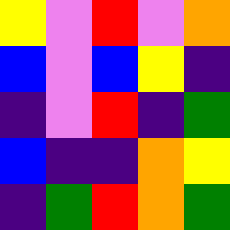[["yellow", "violet", "red", "violet", "orange"], ["blue", "violet", "blue", "yellow", "indigo"], ["indigo", "violet", "red", "indigo", "green"], ["blue", "indigo", "indigo", "orange", "yellow"], ["indigo", "green", "red", "orange", "green"]]